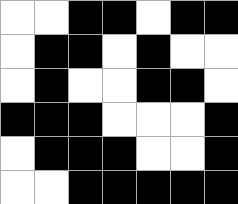[["white", "white", "black", "black", "white", "black", "black"], ["white", "black", "black", "white", "black", "white", "white"], ["white", "black", "white", "white", "black", "black", "white"], ["black", "black", "black", "white", "white", "white", "black"], ["white", "black", "black", "black", "white", "white", "black"], ["white", "white", "black", "black", "black", "black", "black"]]